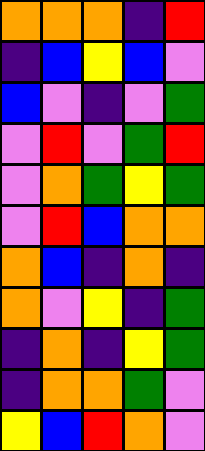[["orange", "orange", "orange", "indigo", "red"], ["indigo", "blue", "yellow", "blue", "violet"], ["blue", "violet", "indigo", "violet", "green"], ["violet", "red", "violet", "green", "red"], ["violet", "orange", "green", "yellow", "green"], ["violet", "red", "blue", "orange", "orange"], ["orange", "blue", "indigo", "orange", "indigo"], ["orange", "violet", "yellow", "indigo", "green"], ["indigo", "orange", "indigo", "yellow", "green"], ["indigo", "orange", "orange", "green", "violet"], ["yellow", "blue", "red", "orange", "violet"]]